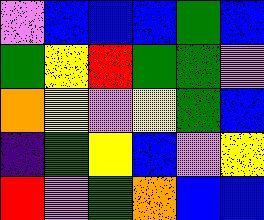[["violet", "blue", "blue", "blue", "green", "blue"], ["green", "yellow", "red", "green", "green", "violet"], ["orange", "yellow", "violet", "yellow", "green", "blue"], ["indigo", "green", "yellow", "blue", "violet", "yellow"], ["red", "violet", "green", "orange", "blue", "blue"]]